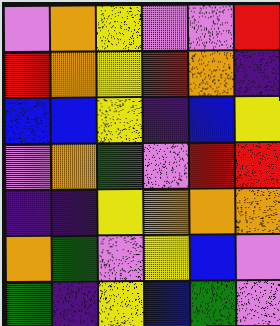[["violet", "orange", "yellow", "violet", "violet", "red"], ["red", "orange", "yellow", "red", "orange", "indigo"], ["blue", "blue", "yellow", "indigo", "blue", "yellow"], ["violet", "orange", "green", "violet", "red", "red"], ["indigo", "indigo", "yellow", "orange", "orange", "orange"], ["orange", "green", "violet", "yellow", "blue", "violet"], ["green", "indigo", "yellow", "blue", "green", "violet"]]